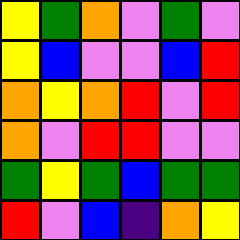[["yellow", "green", "orange", "violet", "green", "violet"], ["yellow", "blue", "violet", "violet", "blue", "red"], ["orange", "yellow", "orange", "red", "violet", "red"], ["orange", "violet", "red", "red", "violet", "violet"], ["green", "yellow", "green", "blue", "green", "green"], ["red", "violet", "blue", "indigo", "orange", "yellow"]]